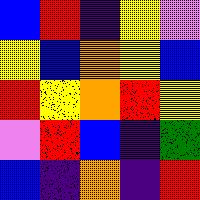[["blue", "red", "indigo", "yellow", "violet"], ["yellow", "blue", "orange", "yellow", "blue"], ["red", "yellow", "orange", "red", "yellow"], ["violet", "red", "blue", "indigo", "green"], ["blue", "indigo", "orange", "indigo", "red"]]